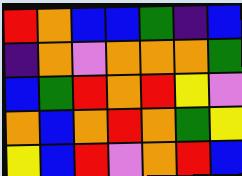[["red", "orange", "blue", "blue", "green", "indigo", "blue"], ["indigo", "orange", "violet", "orange", "orange", "orange", "green"], ["blue", "green", "red", "orange", "red", "yellow", "violet"], ["orange", "blue", "orange", "red", "orange", "green", "yellow"], ["yellow", "blue", "red", "violet", "orange", "red", "blue"]]